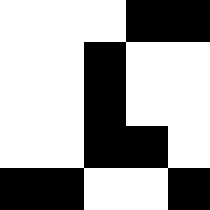[["white", "white", "white", "black", "black"], ["white", "white", "black", "white", "white"], ["white", "white", "black", "white", "white"], ["white", "white", "black", "black", "white"], ["black", "black", "white", "white", "black"]]